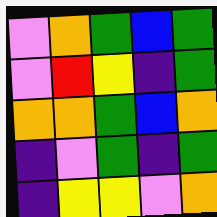[["violet", "orange", "green", "blue", "green"], ["violet", "red", "yellow", "indigo", "green"], ["orange", "orange", "green", "blue", "orange"], ["indigo", "violet", "green", "indigo", "green"], ["indigo", "yellow", "yellow", "violet", "orange"]]